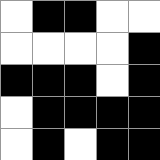[["white", "black", "black", "white", "white"], ["white", "white", "white", "white", "black"], ["black", "black", "black", "white", "black"], ["white", "black", "black", "black", "black"], ["white", "black", "white", "black", "black"]]